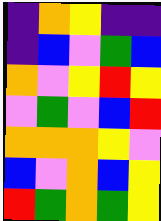[["indigo", "orange", "yellow", "indigo", "indigo"], ["indigo", "blue", "violet", "green", "blue"], ["orange", "violet", "yellow", "red", "yellow"], ["violet", "green", "violet", "blue", "red"], ["orange", "orange", "orange", "yellow", "violet"], ["blue", "violet", "orange", "blue", "yellow"], ["red", "green", "orange", "green", "yellow"]]